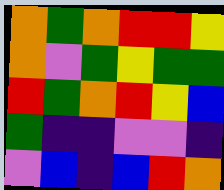[["orange", "green", "orange", "red", "red", "yellow"], ["orange", "violet", "green", "yellow", "green", "green"], ["red", "green", "orange", "red", "yellow", "blue"], ["green", "indigo", "indigo", "violet", "violet", "indigo"], ["violet", "blue", "indigo", "blue", "red", "orange"]]